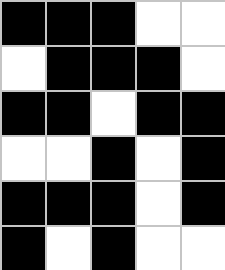[["black", "black", "black", "white", "white"], ["white", "black", "black", "black", "white"], ["black", "black", "white", "black", "black"], ["white", "white", "black", "white", "black"], ["black", "black", "black", "white", "black"], ["black", "white", "black", "white", "white"]]